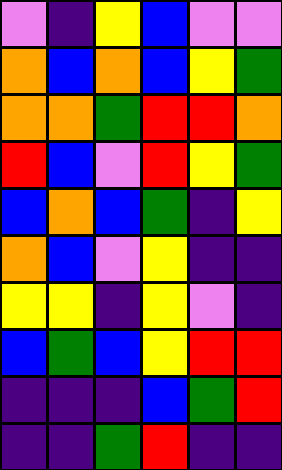[["violet", "indigo", "yellow", "blue", "violet", "violet"], ["orange", "blue", "orange", "blue", "yellow", "green"], ["orange", "orange", "green", "red", "red", "orange"], ["red", "blue", "violet", "red", "yellow", "green"], ["blue", "orange", "blue", "green", "indigo", "yellow"], ["orange", "blue", "violet", "yellow", "indigo", "indigo"], ["yellow", "yellow", "indigo", "yellow", "violet", "indigo"], ["blue", "green", "blue", "yellow", "red", "red"], ["indigo", "indigo", "indigo", "blue", "green", "red"], ["indigo", "indigo", "green", "red", "indigo", "indigo"]]